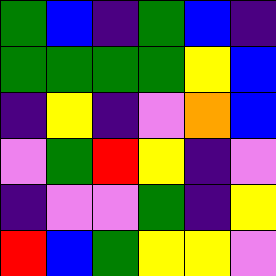[["green", "blue", "indigo", "green", "blue", "indigo"], ["green", "green", "green", "green", "yellow", "blue"], ["indigo", "yellow", "indigo", "violet", "orange", "blue"], ["violet", "green", "red", "yellow", "indigo", "violet"], ["indigo", "violet", "violet", "green", "indigo", "yellow"], ["red", "blue", "green", "yellow", "yellow", "violet"]]